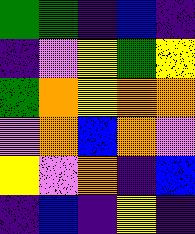[["green", "green", "indigo", "blue", "indigo"], ["indigo", "violet", "yellow", "green", "yellow"], ["green", "orange", "yellow", "orange", "orange"], ["violet", "orange", "blue", "orange", "violet"], ["yellow", "violet", "orange", "indigo", "blue"], ["indigo", "blue", "indigo", "yellow", "indigo"]]